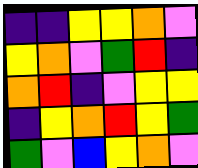[["indigo", "indigo", "yellow", "yellow", "orange", "violet"], ["yellow", "orange", "violet", "green", "red", "indigo"], ["orange", "red", "indigo", "violet", "yellow", "yellow"], ["indigo", "yellow", "orange", "red", "yellow", "green"], ["green", "violet", "blue", "yellow", "orange", "violet"]]